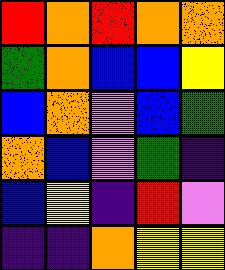[["red", "orange", "red", "orange", "orange"], ["green", "orange", "blue", "blue", "yellow"], ["blue", "orange", "violet", "blue", "green"], ["orange", "blue", "violet", "green", "indigo"], ["blue", "yellow", "indigo", "red", "violet"], ["indigo", "indigo", "orange", "yellow", "yellow"]]